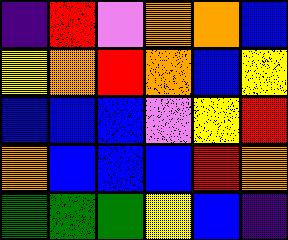[["indigo", "red", "violet", "orange", "orange", "blue"], ["yellow", "orange", "red", "orange", "blue", "yellow"], ["blue", "blue", "blue", "violet", "yellow", "red"], ["orange", "blue", "blue", "blue", "red", "orange"], ["green", "green", "green", "yellow", "blue", "indigo"]]